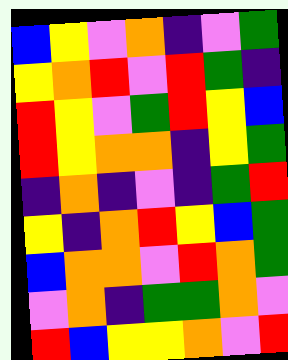[["blue", "yellow", "violet", "orange", "indigo", "violet", "green"], ["yellow", "orange", "red", "violet", "red", "green", "indigo"], ["red", "yellow", "violet", "green", "red", "yellow", "blue"], ["red", "yellow", "orange", "orange", "indigo", "yellow", "green"], ["indigo", "orange", "indigo", "violet", "indigo", "green", "red"], ["yellow", "indigo", "orange", "red", "yellow", "blue", "green"], ["blue", "orange", "orange", "violet", "red", "orange", "green"], ["violet", "orange", "indigo", "green", "green", "orange", "violet"], ["red", "blue", "yellow", "yellow", "orange", "violet", "red"]]